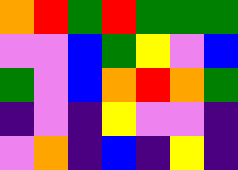[["orange", "red", "green", "red", "green", "green", "green"], ["violet", "violet", "blue", "green", "yellow", "violet", "blue"], ["green", "violet", "blue", "orange", "red", "orange", "green"], ["indigo", "violet", "indigo", "yellow", "violet", "violet", "indigo"], ["violet", "orange", "indigo", "blue", "indigo", "yellow", "indigo"]]